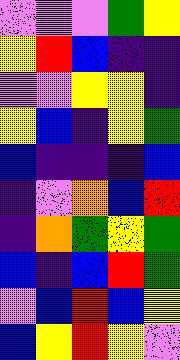[["violet", "violet", "violet", "green", "yellow"], ["yellow", "red", "blue", "indigo", "indigo"], ["violet", "violet", "yellow", "yellow", "indigo"], ["yellow", "blue", "indigo", "yellow", "green"], ["blue", "indigo", "indigo", "indigo", "blue"], ["indigo", "violet", "orange", "blue", "red"], ["indigo", "orange", "green", "yellow", "green"], ["blue", "indigo", "blue", "red", "green"], ["violet", "blue", "red", "blue", "yellow"], ["blue", "yellow", "red", "yellow", "violet"]]